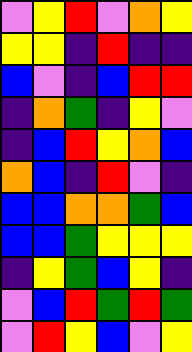[["violet", "yellow", "red", "violet", "orange", "yellow"], ["yellow", "yellow", "indigo", "red", "indigo", "indigo"], ["blue", "violet", "indigo", "blue", "red", "red"], ["indigo", "orange", "green", "indigo", "yellow", "violet"], ["indigo", "blue", "red", "yellow", "orange", "blue"], ["orange", "blue", "indigo", "red", "violet", "indigo"], ["blue", "blue", "orange", "orange", "green", "blue"], ["blue", "blue", "green", "yellow", "yellow", "yellow"], ["indigo", "yellow", "green", "blue", "yellow", "indigo"], ["violet", "blue", "red", "green", "red", "green"], ["violet", "red", "yellow", "blue", "violet", "yellow"]]